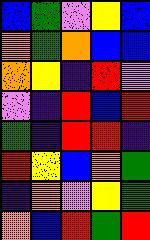[["blue", "green", "violet", "yellow", "blue"], ["orange", "green", "orange", "blue", "blue"], ["orange", "yellow", "indigo", "red", "violet"], ["violet", "indigo", "red", "blue", "red"], ["green", "indigo", "red", "red", "indigo"], ["red", "yellow", "blue", "orange", "green"], ["indigo", "orange", "violet", "yellow", "green"], ["orange", "blue", "red", "green", "red"]]